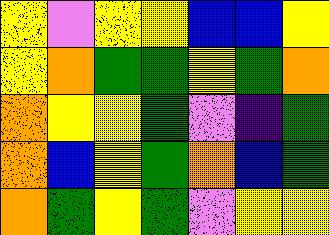[["yellow", "violet", "yellow", "yellow", "blue", "blue", "yellow"], ["yellow", "orange", "green", "green", "yellow", "green", "orange"], ["orange", "yellow", "yellow", "green", "violet", "indigo", "green"], ["orange", "blue", "yellow", "green", "orange", "blue", "green"], ["orange", "green", "yellow", "green", "violet", "yellow", "yellow"]]